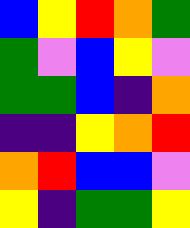[["blue", "yellow", "red", "orange", "green"], ["green", "violet", "blue", "yellow", "violet"], ["green", "green", "blue", "indigo", "orange"], ["indigo", "indigo", "yellow", "orange", "red"], ["orange", "red", "blue", "blue", "violet"], ["yellow", "indigo", "green", "green", "yellow"]]